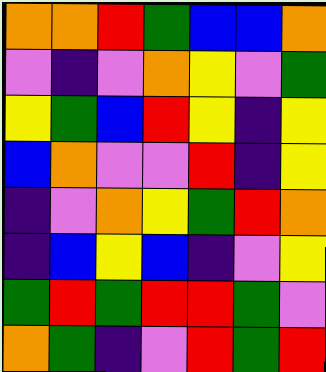[["orange", "orange", "red", "green", "blue", "blue", "orange"], ["violet", "indigo", "violet", "orange", "yellow", "violet", "green"], ["yellow", "green", "blue", "red", "yellow", "indigo", "yellow"], ["blue", "orange", "violet", "violet", "red", "indigo", "yellow"], ["indigo", "violet", "orange", "yellow", "green", "red", "orange"], ["indigo", "blue", "yellow", "blue", "indigo", "violet", "yellow"], ["green", "red", "green", "red", "red", "green", "violet"], ["orange", "green", "indigo", "violet", "red", "green", "red"]]